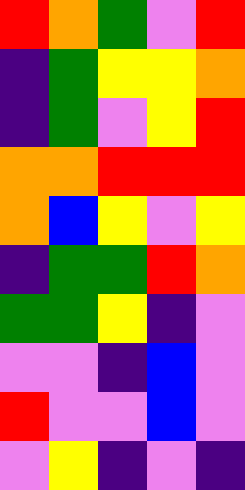[["red", "orange", "green", "violet", "red"], ["indigo", "green", "yellow", "yellow", "orange"], ["indigo", "green", "violet", "yellow", "red"], ["orange", "orange", "red", "red", "red"], ["orange", "blue", "yellow", "violet", "yellow"], ["indigo", "green", "green", "red", "orange"], ["green", "green", "yellow", "indigo", "violet"], ["violet", "violet", "indigo", "blue", "violet"], ["red", "violet", "violet", "blue", "violet"], ["violet", "yellow", "indigo", "violet", "indigo"]]